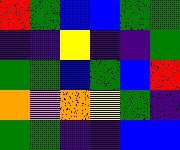[["red", "green", "blue", "blue", "green", "green"], ["indigo", "indigo", "yellow", "indigo", "indigo", "green"], ["green", "green", "blue", "green", "blue", "red"], ["orange", "violet", "orange", "yellow", "green", "indigo"], ["green", "green", "indigo", "indigo", "blue", "blue"]]